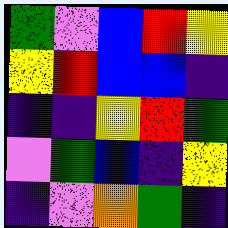[["green", "violet", "blue", "red", "yellow"], ["yellow", "red", "blue", "blue", "indigo"], ["indigo", "indigo", "yellow", "red", "green"], ["violet", "green", "blue", "indigo", "yellow"], ["indigo", "violet", "orange", "green", "indigo"]]